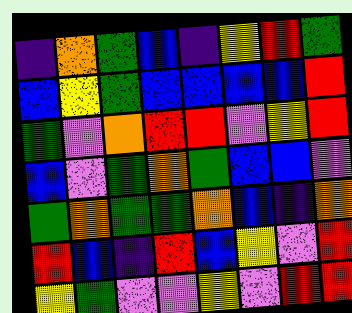[["indigo", "orange", "green", "blue", "indigo", "yellow", "red", "green"], ["blue", "yellow", "green", "blue", "blue", "blue", "blue", "red"], ["green", "violet", "orange", "red", "red", "violet", "yellow", "red"], ["blue", "violet", "green", "orange", "green", "blue", "blue", "violet"], ["green", "orange", "green", "green", "orange", "blue", "indigo", "orange"], ["red", "blue", "indigo", "red", "blue", "yellow", "violet", "red"], ["yellow", "green", "violet", "violet", "yellow", "violet", "red", "red"]]